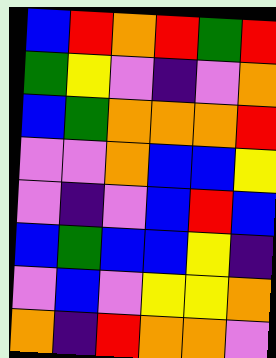[["blue", "red", "orange", "red", "green", "red"], ["green", "yellow", "violet", "indigo", "violet", "orange"], ["blue", "green", "orange", "orange", "orange", "red"], ["violet", "violet", "orange", "blue", "blue", "yellow"], ["violet", "indigo", "violet", "blue", "red", "blue"], ["blue", "green", "blue", "blue", "yellow", "indigo"], ["violet", "blue", "violet", "yellow", "yellow", "orange"], ["orange", "indigo", "red", "orange", "orange", "violet"]]